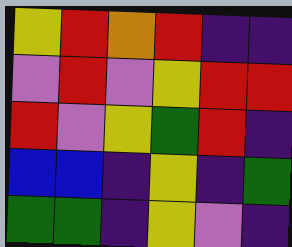[["yellow", "red", "orange", "red", "indigo", "indigo"], ["violet", "red", "violet", "yellow", "red", "red"], ["red", "violet", "yellow", "green", "red", "indigo"], ["blue", "blue", "indigo", "yellow", "indigo", "green"], ["green", "green", "indigo", "yellow", "violet", "indigo"]]